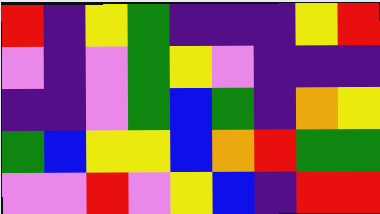[["red", "indigo", "yellow", "green", "indigo", "indigo", "indigo", "yellow", "red"], ["violet", "indigo", "violet", "green", "yellow", "violet", "indigo", "indigo", "indigo"], ["indigo", "indigo", "violet", "green", "blue", "green", "indigo", "orange", "yellow"], ["green", "blue", "yellow", "yellow", "blue", "orange", "red", "green", "green"], ["violet", "violet", "red", "violet", "yellow", "blue", "indigo", "red", "red"]]